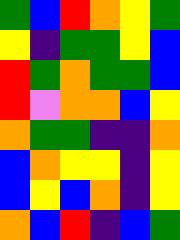[["green", "blue", "red", "orange", "yellow", "green"], ["yellow", "indigo", "green", "green", "yellow", "blue"], ["red", "green", "orange", "green", "green", "blue"], ["red", "violet", "orange", "orange", "blue", "yellow"], ["orange", "green", "green", "indigo", "indigo", "orange"], ["blue", "orange", "yellow", "yellow", "indigo", "yellow"], ["blue", "yellow", "blue", "orange", "indigo", "yellow"], ["orange", "blue", "red", "indigo", "blue", "green"]]